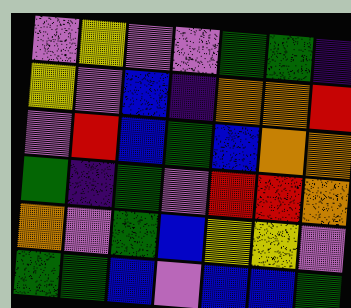[["violet", "yellow", "violet", "violet", "green", "green", "indigo"], ["yellow", "violet", "blue", "indigo", "orange", "orange", "red"], ["violet", "red", "blue", "green", "blue", "orange", "orange"], ["green", "indigo", "green", "violet", "red", "red", "orange"], ["orange", "violet", "green", "blue", "yellow", "yellow", "violet"], ["green", "green", "blue", "violet", "blue", "blue", "green"]]